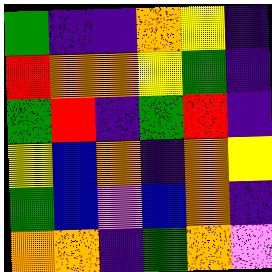[["green", "indigo", "indigo", "orange", "yellow", "indigo"], ["red", "orange", "orange", "yellow", "green", "indigo"], ["green", "red", "indigo", "green", "red", "indigo"], ["yellow", "blue", "orange", "indigo", "orange", "yellow"], ["green", "blue", "violet", "blue", "orange", "indigo"], ["orange", "orange", "indigo", "green", "orange", "violet"]]